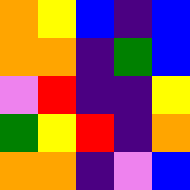[["orange", "yellow", "blue", "indigo", "blue"], ["orange", "orange", "indigo", "green", "blue"], ["violet", "red", "indigo", "indigo", "yellow"], ["green", "yellow", "red", "indigo", "orange"], ["orange", "orange", "indigo", "violet", "blue"]]